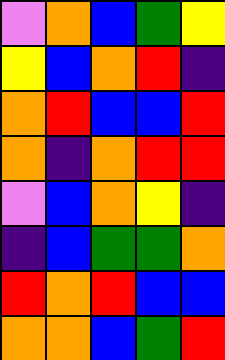[["violet", "orange", "blue", "green", "yellow"], ["yellow", "blue", "orange", "red", "indigo"], ["orange", "red", "blue", "blue", "red"], ["orange", "indigo", "orange", "red", "red"], ["violet", "blue", "orange", "yellow", "indigo"], ["indigo", "blue", "green", "green", "orange"], ["red", "orange", "red", "blue", "blue"], ["orange", "orange", "blue", "green", "red"]]